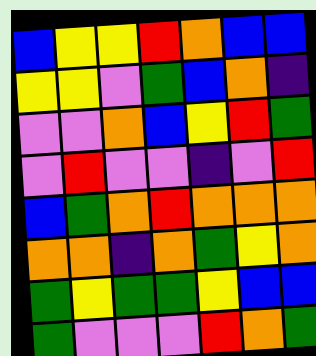[["blue", "yellow", "yellow", "red", "orange", "blue", "blue"], ["yellow", "yellow", "violet", "green", "blue", "orange", "indigo"], ["violet", "violet", "orange", "blue", "yellow", "red", "green"], ["violet", "red", "violet", "violet", "indigo", "violet", "red"], ["blue", "green", "orange", "red", "orange", "orange", "orange"], ["orange", "orange", "indigo", "orange", "green", "yellow", "orange"], ["green", "yellow", "green", "green", "yellow", "blue", "blue"], ["green", "violet", "violet", "violet", "red", "orange", "green"]]